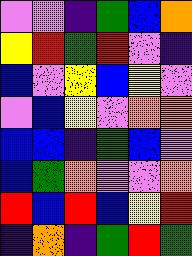[["violet", "violet", "indigo", "green", "blue", "orange"], ["yellow", "red", "green", "red", "violet", "indigo"], ["blue", "violet", "yellow", "blue", "yellow", "violet"], ["violet", "blue", "yellow", "violet", "orange", "orange"], ["blue", "blue", "indigo", "green", "blue", "violet"], ["blue", "green", "orange", "violet", "violet", "orange"], ["red", "blue", "red", "blue", "yellow", "red"], ["indigo", "orange", "indigo", "green", "red", "green"]]